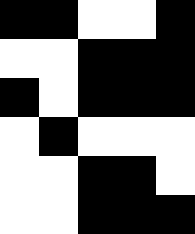[["black", "black", "white", "white", "black"], ["white", "white", "black", "black", "black"], ["black", "white", "black", "black", "black"], ["white", "black", "white", "white", "white"], ["white", "white", "black", "black", "white"], ["white", "white", "black", "black", "black"]]